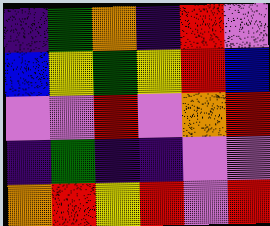[["indigo", "green", "orange", "indigo", "red", "violet"], ["blue", "yellow", "green", "yellow", "red", "blue"], ["violet", "violet", "red", "violet", "orange", "red"], ["indigo", "green", "indigo", "indigo", "violet", "violet"], ["orange", "red", "yellow", "red", "violet", "red"]]